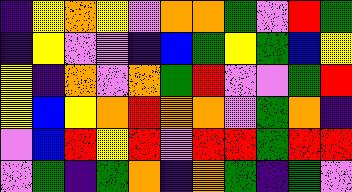[["indigo", "yellow", "orange", "yellow", "violet", "orange", "orange", "green", "violet", "red", "green"], ["indigo", "yellow", "violet", "violet", "indigo", "blue", "green", "yellow", "green", "blue", "yellow"], ["yellow", "indigo", "orange", "violet", "orange", "green", "red", "violet", "violet", "green", "red"], ["yellow", "blue", "yellow", "orange", "red", "orange", "orange", "violet", "green", "orange", "indigo"], ["violet", "blue", "red", "yellow", "red", "violet", "red", "red", "green", "red", "red"], ["violet", "green", "indigo", "green", "orange", "indigo", "orange", "green", "indigo", "green", "violet"]]